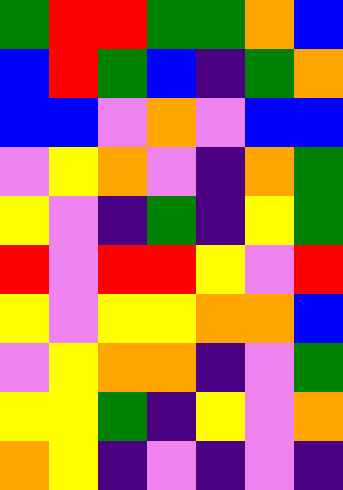[["green", "red", "red", "green", "green", "orange", "blue"], ["blue", "red", "green", "blue", "indigo", "green", "orange"], ["blue", "blue", "violet", "orange", "violet", "blue", "blue"], ["violet", "yellow", "orange", "violet", "indigo", "orange", "green"], ["yellow", "violet", "indigo", "green", "indigo", "yellow", "green"], ["red", "violet", "red", "red", "yellow", "violet", "red"], ["yellow", "violet", "yellow", "yellow", "orange", "orange", "blue"], ["violet", "yellow", "orange", "orange", "indigo", "violet", "green"], ["yellow", "yellow", "green", "indigo", "yellow", "violet", "orange"], ["orange", "yellow", "indigo", "violet", "indigo", "violet", "indigo"]]